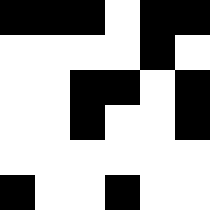[["black", "black", "black", "white", "black", "black"], ["white", "white", "white", "white", "black", "white"], ["white", "white", "black", "black", "white", "black"], ["white", "white", "black", "white", "white", "black"], ["white", "white", "white", "white", "white", "white"], ["black", "white", "white", "black", "white", "white"]]